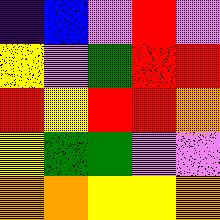[["indigo", "blue", "violet", "red", "violet"], ["yellow", "violet", "green", "red", "red"], ["red", "yellow", "red", "red", "orange"], ["yellow", "green", "green", "violet", "violet"], ["orange", "orange", "yellow", "yellow", "orange"]]